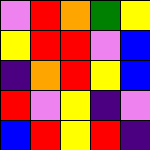[["violet", "red", "orange", "green", "yellow"], ["yellow", "red", "red", "violet", "blue"], ["indigo", "orange", "red", "yellow", "blue"], ["red", "violet", "yellow", "indigo", "violet"], ["blue", "red", "yellow", "red", "indigo"]]